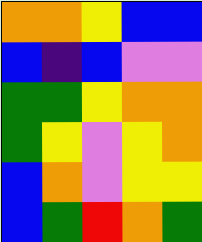[["orange", "orange", "yellow", "blue", "blue"], ["blue", "indigo", "blue", "violet", "violet"], ["green", "green", "yellow", "orange", "orange"], ["green", "yellow", "violet", "yellow", "orange"], ["blue", "orange", "violet", "yellow", "yellow"], ["blue", "green", "red", "orange", "green"]]